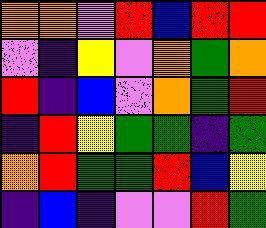[["orange", "orange", "violet", "red", "blue", "red", "red"], ["violet", "indigo", "yellow", "violet", "orange", "green", "orange"], ["red", "indigo", "blue", "violet", "orange", "green", "red"], ["indigo", "red", "yellow", "green", "green", "indigo", "green"], ["orange", "red", "green", "green", "red", "blue", "yellow"], ["indigo", "blue", "indigo", "violet", "violet", "red", "green"]]